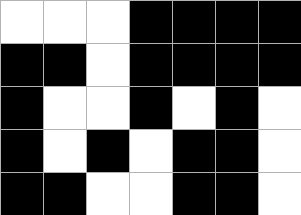[["white", "white", "white", "black", "black", "black", "black"], ["black", "black", "white", "black", "black", "black", "black"], ["black", "white", "white", "black", "white", "black", "white"], ["black", "white", "black", "white", "black", "black", "white"], ["black", "black", "white", "white", "black", "black", "white"]]